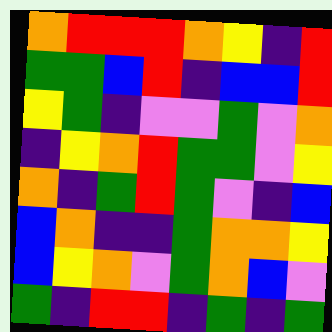[["orange", "red", "red", "red", "orange", "yellow", "indigo", "red"], ["green", "green", "blue", "red", "indigo", "blue", "blue", "red"], ["yellow", "green", "indigo", "violet", "violet", "green", "violet", "orange"], ["indigo", "yellow", "orange", "red", "green", "green", "violet", "yellow"], ["orange", "indigo", "green", "red", "green", "violet", "indigo", "blue"], ["blue", "orange", "indigo", "indigo", "green", "orange", "orange", "yellow"], ["blue", "yellow", "orange", "violet", "green", "orange", "blue", "violet"], ["green", "indigo", "red", "red", "indigo", "green", "indigo", "green"]]